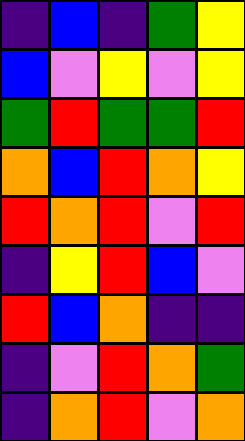[["indigo", "blue", "indigo", "green", "yellow"], ["blue", "violet", "yellow", "violet", "yellow"], ["green", "red", "green", "green", "red"], ["orange", "blue", "red", "orange", "yellow"], ["red", "orange", "red", "violet", "red"], ["indigo", "yellow", "red", "blue", "violet"], ["red", "blue", "orange", "indigo", "indigo"], ["indigo", "violet", "red", "orange", "green"], ["indigo", "orange", "red", "violet", "orange"]]